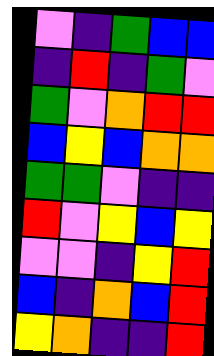[["violet", "indigo", "green", "blue", "blue"], ["indigo", "red", "indigo", "green", "violet"], ["green", "violet", "orange", "red", "red"], ["blue", "yellow", "blue", "orange", "orange"], ["green", "green", "violet", "indigo", "indigo"], ["red", "violet", "yellow", "blue", "yellow"], ["violet", "violet", "indigo", "yellow", "red"], ["blue", "indigo", "orange", "blue", "red"], ["yellow", "orange", "indigo", "indigo", "red"]]